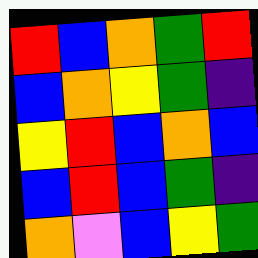[["red", "blue", "orange", "green", "red"], ["blue", "orange", "yellow", "green", "indigo"], ["yellow", "red", "blue", "orange", "blue"], ["blue", "red", "blue", "green", "indigo"], ["orange", "violet", "blue", "yellow", "green"]]